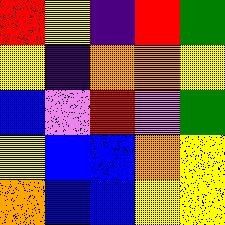[["red", "yellow", "indigo", "red", "green"], ["yellow", "indigo", "orange", "orange", "yellow"], ["blue", "violet", "red", "violet", "green"], ["yellow", "blue", "blue", "orange", "yellow"], ["orange", "blue", "blue", "yellow", "yellow"]]